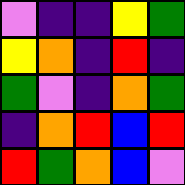[["violet", "indigo", "indigo", "yellow", "green"], ["yellow", "orange", "indigo", "red", "indigo"], ["green", "violet", "indigo", "orange", "green"], ["indigo", "orange", "red", "blue", "red"], ["red", "green", "orange", "blue", "violet"]]